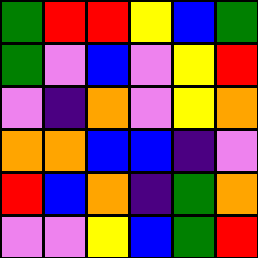[["green", "red", "red", "yellow", "blue", "green"], ["green", "violet", "blue", "violet", "yellow", "red"], ["violet", "indigo", "orange", "violet", "yellow", "orange"], ["orange", "orange", "blue", "blue", "indigo", "violet"], ["red", "blue", "orange", "indigo", "green", "orange"], ["violet", "violet", "yellow", "blue", "green", "red"]]